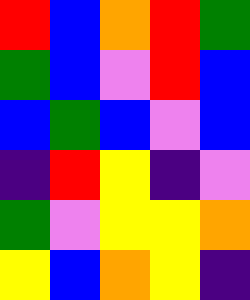[["red", "blue", "orange", "red", "green"], ["green", "blue", "violet", "red", "blue"], ["blue", "green", "blue", "violet", "blue"], ["indigo", "red", "yellow", "indigo", "violet"], ["green", "violet", "yellow", "yellow", "orange"], ["yellow", "blue", "orange", "yellow", "indigo"]]